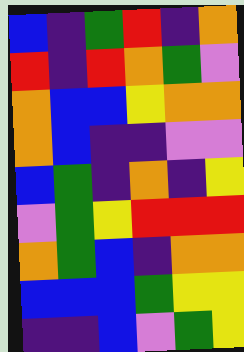[["blue", "indigo", "green", "red", "indigo", "orange"], ["red", "indigo", "red", "orange", "green", "violet"], ["orange", "blue", "blue", "yellow", "orange", "orange"], ["orange", "blue", "indigo", "indigo", "violet", "violet"], ["blue", "green", "indigo", "orange", "indigo", "yellow"], ["violet", "green", "yellow", "red", "red", "red"], ["orange", "green", "blue", "indigo", "orange", "orange"], ["blue", "blue", "blue", "green", "yellow", "yellow"], ["indigo", "indigo", "blue", "violet", "green", "yellow"]]